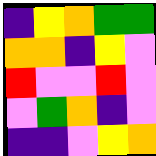[["indigo", "yellow", "orange", "green", "green"], ["orange", "orange", "indigo", "yellow", "violet"], ["red", "violet", "violet", "red", "violet"], ["violet", "green", "orange", "indigo", "violet"], ["indigo", "indigo", "violet", "yellow", "orange"]]